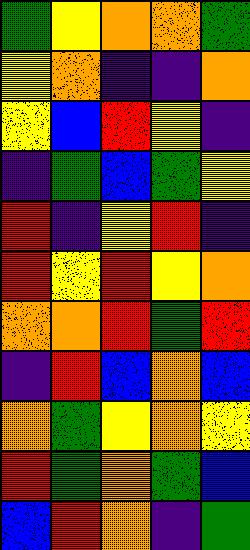[["green", "yellow", "orange", "orange", "green"], ["yellow", "orange", "indigo", "indigo", "orange"], ["yellow", "blue", "red", "yellow", "indigo"], ["indigo", "green", "blue", "green", "yellow"], ["red", "indigo", "yellow", "red", "indigo"], ["red", "yellow", "red", "yellow", "orange"], ["orange", "orange", "red", "green", "red"], ["indigo", "red", "blue", "orange", "blue"], ["orange", "green", "yellow", "orange", "yellow"], ["red", "green", "orange", "green", "blue"], ["blue", "red", "orange", "indigo", "green"]]